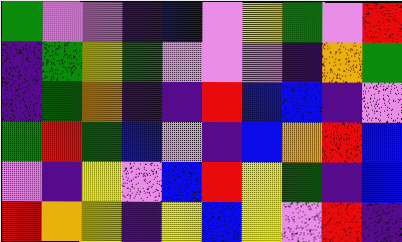[["green", "violet", "violet", "indigo", "blue", "violet", "yellow", "green", "violet", "red"], ["indigo", "green", "yellow", "green", "violet", "violet", "violet", "indigo", "orange", "green"], ["indigo", "green", "orange", "indigo", "indigo", "red", "blue", "blue", "indigo", "violet"], ["green", "red", "green", "blue", "violet", "indigo", "blue", "orange", "red", "blue"], ["violet", "indigo", "yellow", "violet", "blue", "red", "yellow", "green", "indigo", "blue"], ["red", "orange", "yellow", "indigo", "yellow", "blue", "yellow", "violet", "red", "indigo"]]